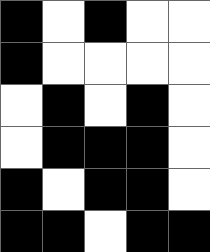[["black", "white", "black", "white", "white"], ["black", "white", "white", "white", "white"], ["white", "black", "white", "black", "white"], ["white", "black", "black", "black", "white"], ["black", "white", "black", "black", "white"], ["black", "black", "white", "black", "black"]]